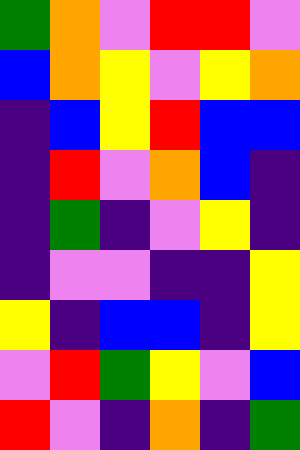[["green", "orange", "violet", "red", "red", "violet"], ["blue", "orange", "yellow", "violet", "yellow", "orange"], ["indigo", "blue", "yellow", "red", "blue", "blue"], ["indigo", "red", "violet", "orange", "blue", "indigo"], ["indigo", "green", "indigo", "violet", "yellow", "indigo"], ["indigo", "violet", "violet", "indigo", "indigo", "yellow"], ["yellow", "indigo", "blue", "blue", "indigo", "yellow"], ["violet", "red", "green", "yellow", "violet", "blue"], ["red", "violet", "indigo", "orange", "indigo", "green"]]